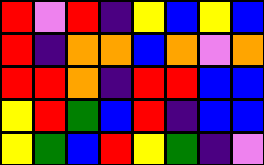[["red", "violet", "red", "indigo", "yellow", "blue", "yellow", "blue"], ["red", "indigo", "orange", "orange", "blue", "orange", "violet", "orange"], ["red", "red", "orange", "indigo", "red", "red", "blue", "blue"], ["yellow", "red", "green", "blue", "red", "indigo", "blue", "blue"], ["yellow", "green", "blue", "red", "yellow", "green", "indigo", "violet"]]